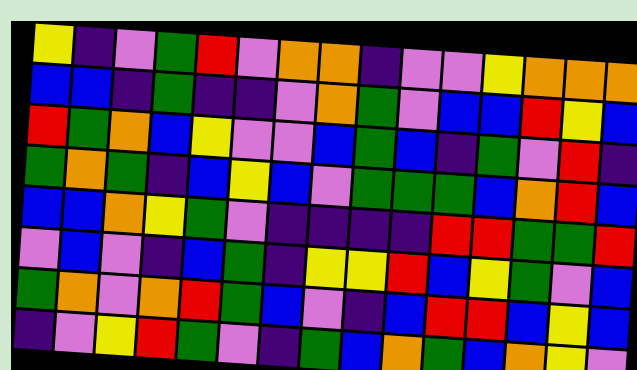[["yellow", "indigo", "violet", "green", "red", "violet", "orange", "orange", "indigo", "violet", "violet", "yellow", "orange", "orange", "orange"], ["blue", "blue", "indigo", "green", "indigo", "indigo", "violet", "orange", "green", "violet", "blue", "blue", "red", "yellow", "blue"], ["red", "green", "orange", "blue", "yellow", "violet", "violet", "blue", "green", "blue", "indigo", "green", "violet", "red", "indigo"], ["green", "orange", "green", "indigo", "blue", "yellow", "blue", "violet", "green", "green", "green", "blue", "orange", "red", "blue"], ["blue", "blue", "orange", "yellow", "green", "violet", "indigo", "indigo", "indigo", "indigo", "red", "red", "green", "green", "red"], ["violet", "blue", "violet", "indigo", "blue", "green", "indigo", "yellow", "yellow", "red", "blue", "yellow", "green", "violet", "blue"], ["green", "orange", "violet", "orange", "red", "green", "blue", "violet", "indigo", "blue", "red", "red", "blue", "yellow", "blue"], ["indigo", "violet", "yellow", "red", "green", "violet", "indigo", "green", "blue", "orange", "green", "blue", "orange", "yellow", "violet"]]